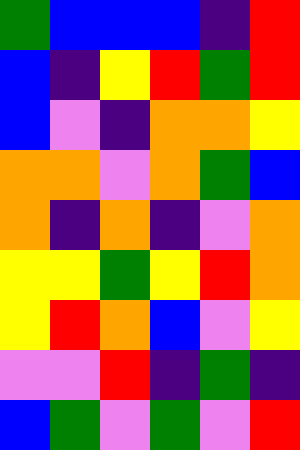[["green", "blue", "blue", "blue", "indigo", "red"], ["blue", "indigo", "yellow", "red", "green", "red"], ["blue", "violet", "indigo", "orange", "orange", "yellow"], ["orange", "orange", "violet", "orange", "green", "blue"], ["orange", "indigo", "orange", "indigo", "violet", "orange"], ["yellow", "yellow", "green", "yellow", "red", "orange"], ["yellow", "red", "orange", "blue", "violet", "yellow"], ["violet", "violet", "red", "indigo", "green", "indigo"], ["blue", "green", "violet", "green", "violet", "red"]]